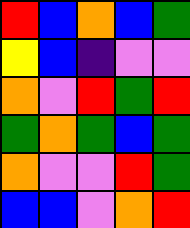[["red", "blue", "orange", "blue", "green"], ["yellow", "blue", "indigo", "violet", "violet"], ["orange", "violet", "red", "green", "red"], ["green", "orange", "green", "blue", "green"], ["orange", "violet", "violet", "red", "green"], ["blue", "blue", "violet", "orange", "red"]]